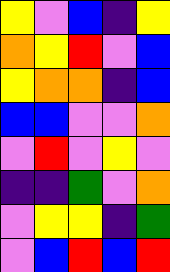[["yellow", "violet", "blue", "indigo", "yellow"], ["orange", "yellow", "red", "violet", "blue"], ["yellow", "orange", "orange", "indigo", "blue"], ["blue", "blue", "violet", "violet", "orange"], ["violet", "red", "violet", "yellow", "violet"], ["indigo", "indigo", "green", "violet", "orange"], ["violet", "yellow", "yellow", "indigo", "green"], ["violet", "blue", "red", "blue", "red"]]